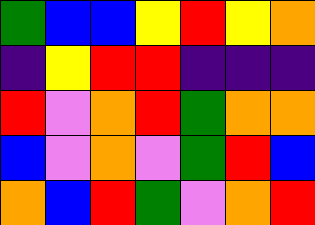[["green", "blue", "blue", "yellow", "red", "yellow", "orange"], ["indigo", "yellow", "red", "red", "indigo", "indigo", "indigo"], ["red", "violet", "orange", "red", "green", "orange", "orange"], ["blue", "violet", "orange", "violet", "green", "red", "blue"], ["orange", "blue", "red", "green", "violet", "orange", "red"]]